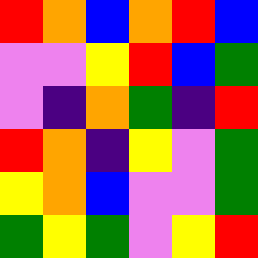[["red", "orange", "blue", "orange", "red", "blue"], ["violet", "violet", "yellow", "red", "blue", "green"], ["violet", "indigo", "orange", "green", "indigo", "red"], ["red", "orange", "indigo", "yellow", "violet", "green"], ["yellow", "orange", "blue", "violet", "violet", "green"], ["green", "yellow", "green", "violet", "yellow", "red"]]